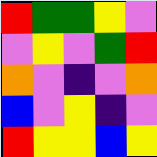[["red", "green", "green", "yellow", "violet"], ["violet", "yellow", "violet", "green", "red"], ["orange", "violet", "indigo", "violet", "orange"], ["blue", "violet", "yellow", "indigo", "violet"], ["red", "yellow", "yellow", "blue", "yellow"]]